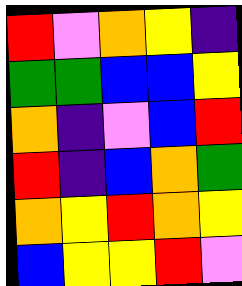[["red", "violet", "orange", "yellow", "indigo"], ["green", "green", "blue", "blue", "yellow"], ["orange", "indigo", "violet", "blue", "red"], ["red", "indigo", "blue", "orange", "green"], ["orange", "yellow", "red", "orange", "yellow"], ["blue", "yellow", "yellow", "red", "violet"]]